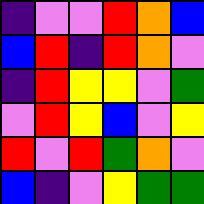[["indigo", "violet", "violet", "red", "orange", "blue"], ["blue", "red", "indigo", "red", "orange", "violet"], ["indigo", "red", "yellow", "yellow", "violet", "green"], ["violet", "red", "yellow", "blue", "violet", "yellow"], ["red", "violet", "red", "green", "orange", "violet"], ["blue", "indigo", "violet", "yellow", "green", "green"]]